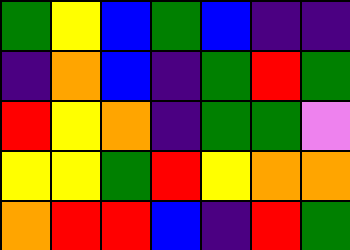[["green", "yellow", "blue", "green", "blue", "indigo", "indigo"], ["indigo", "orange", "blue", "indigo", "green", "red", "green"], ["red", "yellow", "orange", "indigo", "green", "green", "violet"], ["yellow", "yellow", "green", "red", "yellow", "orange", "orange"], ["orange", "red", "red", "blue", "indigo", "red", "green"]]